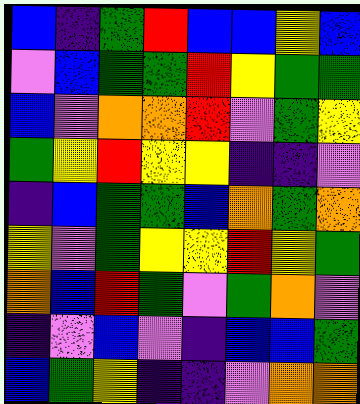[["blue", "indigo", "green", "red", "blue", "blue", "yellow", "blue"], ["violet", "blue", "green", "green", "red", "yellow", "green", "green"], ["blue", "violet", "orange", "orange", "red", "violet", "green", "yellow"], ["green", "yellow", "red", "yellow", "yellow", "indigo", "indigo", "violet"], ["indigo", "blue", "green", "green", "blue", "orange", "green", "orange"], ["yellow", "violet", "green", "yellow", "yellow", "red", "yellow", "green"], ["orange", "blue", "red", "green", "violet", "green", "orange", "violet"], ["indigo", "violet", "blue", "violet", "indigo", "blue", "blue", "green"], ["blue", "green", "yellow", "indigo", "indigo", "violet", "orange", "orange"]]